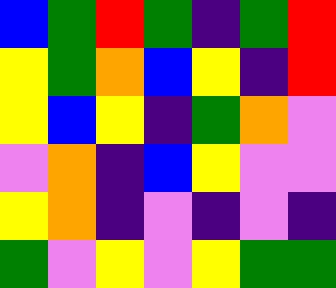[["blue", "green", "red", "green", "indigo", "green", "red"], ["yellow", "green", "orange", "blue", "yellow", "indigo", "red"], ["yellow", "blue", "yellow", "indigo", "green", "orange", "violet"], ["violet", "orange", "indigo", "blue", "yellow", "violet", "violet"], ["yellow", "orange", "indigo", "violet", "indigo", "violet", "indigo"], ["green", "violet", "yellow", "violet", "yellow", "green", "green"]]